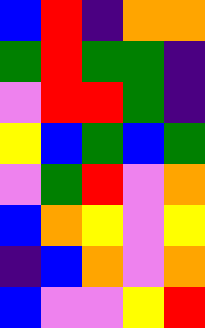[["blue", "red", "indigo", "orange", "orange"], ["green", "red", "green", "green", "indigo"], ["violet", "red", "red", "green", "indigo"], ["yellow", "blue", "green", "blue", "green"], ["violet", "green", "red", "violet", "orange"], ["blue", "orange", "yellow", "violet", "yellow"], ["indigo", "blue", "orange", "violet", "orange"], ["blue", "violet", "violet", "yellow", "red"]]